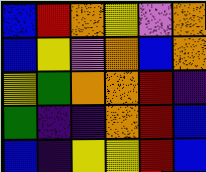[["blue", "red", "orange", "yellow", "violet", "orange"], ["blue", "yellow", "violet", "orange", "blue", "orange"], ["yellow", "green", "orange", "orange", "red", "indigo"], ["green", "indigo", "indigo", "orange", "red", "blue"], ["blue", "indigo", "yellow", "yellow", "red", "blue"]]